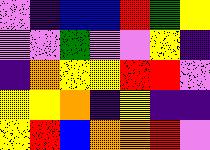[["violet", "indigo", "blue", "blue", "red", "green", "yellow"], ["violet", "violet", "green", "violet", "violet", "yellow", "indigo"], ["indigo", "orange", "yellow", "yellow", "red", "red", "violet"], ["yellow", "yellow", "orange", "indigo", "yellow", "indigo", "indigo"], ["yellow", "red", "blue", "orange", "orange", "red", "violet"]]